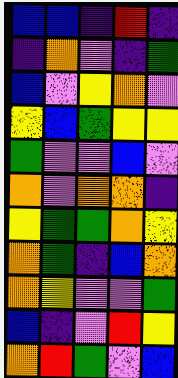[["blue", "blue", "indigo", "red", "indigo"], ["indigo", "orange", "violet", "indigo", "green"], ["blue", "violet", "yellow", "orange", "violet"], ["yellow", "blue", "green", "yellow", "yellow"], ["green", "violet", "violet", "blue", "violet"], ["orange", "violet", "orange", "orange", "indigo"], ["yellow", "green", "green", "orange", "yellow"], ["orange", "green", "indigo", "blue", "orange"], ["orange", "yellow", "violet", "violet", "green"], ["blue", "indigo", "violet", "red", "yellow"], ["orange", "red", "green", "violet", "blue"]]